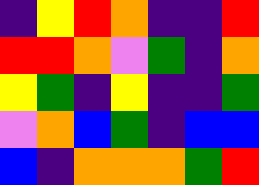[["indigo", "yellow", "red", "orange", "indigo", "indigo", "red"], ["red", "red", "orange", "violet", "green", "indigo", "orange"], ["yellow", "green", "indigo", "yellow", "indigo", "indigo", "green"], ["violet", "orange", "blue", "green", "indigo", "blue", "blue"], ["blue", "indigo", "orange", "orange", "orange", "green", "red"]]